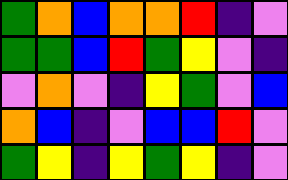[["green", "orange", "blue", "orange", "orange", "red", "indigo", "violet"], ["green", "green", "blue", "red", "green", "yellow", "violet", "indigo"], ["violet", "orange", "violet", "indigo", "yellow", "green", "violet", "blue"], ["orange", "blue", "indigo", "violet", "blue", "blue", "red", "violet"], ["green", "yellow", "indigo", "yellow", "green", "yellow", "indigo", "violet"]]